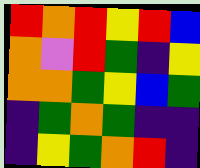[["red", "orange", "red", "yellow", "red", "blue"], ["orange", "violet", "red", "green", "indigo", "yellow"], ["orange", "orange", "green", "yellow", "blue", "green"], ["indigo", "green", "orange", "green", "indigo", "indigo"], ["indigo", "yellow", "green", "orange", "red", "indigo"]]